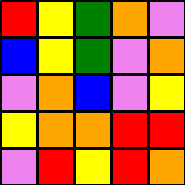[["red", "yellow", "green", "orange", "violet"], ["blue", "yellow", "green", "violet", "orange"], ["violet", "orange", "blue", "violet", "yellow"], ["yellow", "orange", "orange", "red", "red"], ["violet", "red", "yellow", "red", "orange"]]